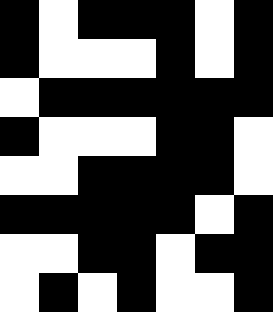[["black", "white", "black", "black", "black", "white", "black"], ["black", "white", "white", "white", "black", "white", "black"], ["white", "black", "black", "black", "black", "black", "black"], ["black", "white", "white", "white", "black", "black", "white"], ["white", "white", "black", "black", "black", "black", "white"], ["black", "black", "black", "black", "black", "white", "black"], ["white", "white", "black", "black", "white", "black", "black"], ["white", "black", "white", "black", "white", "white", "black"]]